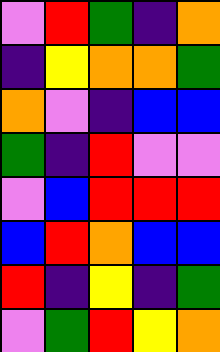[["violet", "red", "green", "indigo", "orange"], ["indigo", "yellow", "orange", "orange", "green"], ["orange", "violet", "indigo", "blue", "blue"], ["green", "indigo", "red", "violet", "violet"], ["violet", "blue", "red", "red", "red"], ["blue", "red", "orange", "blue", "blue"], ["red", "indigo", "yellow", "indigo", "green"], ["violet", "green", "red", "yellow", "orange"]]